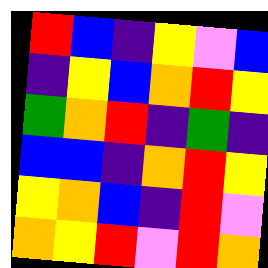[["red", "blue", "indigo", "yellow", "violet", "blue"], ["indigo", "yellow", "blue", "orange", "red", "yellow"], ["green", "orange", "red", "indigo", "green", "indigo"], ["blue", "blue", "indigo", "orange", "red", "yellow"], ["yellow", "orange", "blue", "indigo", "red", "violet"], ["orange", "yellow", "red", "violet", "red", "orange"]]